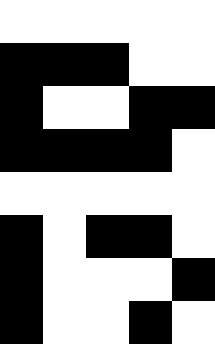[["white", "white", "white", "white", "white"], ["black", "black", "black", "white", "white"], ["black", "white", "white", "black", "black"], ["black", "black", "black", "black", "white"], ["white", "white", "white", "white", "white"], ["black", "white", "black", "black", "white"], ["black", "white", "white", "white", "black"], ["black", "white", "white", "black", "white"]]